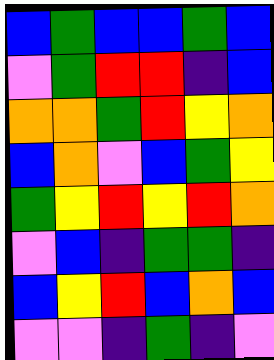[["blue", "green", "blue", "blue", "green", "blue"], ["violet", "green", "red", "red", "indigo", "blue"], ["orange", "orange", "green", "red", "yellow", "orange"], ["blue", "orange", "violet", "blue", "green", "yellow"], ["green", "yellow", "red", "yellow", "red", "orange"], ["violet", "blue", "indigo", "green", "green", "indigo"], ["blue", "yellow", "red", "blue", "orange", "blue"], ["violet", "violet", "indigo", "green", "indigo", "violet"]]